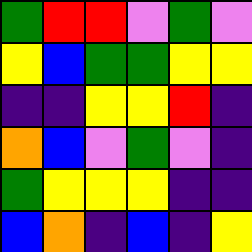[["green", "red", "red", "violet", "green", "violet"], ["yellow", "blue", "green", "green", "yellow", "yellow"], ["indigo", "indigo", "yellow", "yellow", "red", "indigo"], ["orange", "blue", "violet", "green", "violet", "indigo"], ["green", "yellow", "yellow", "yellow", "indigo", "indigo"], ["blue", "orange", "indigo", "blue", "indigo", "yellow"]]